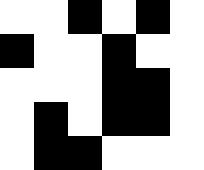[["white", "white", "black", "white", "black", "white"], ["black", "white", "white", "black", "white", "white"], ["white", "white", "white", "black", "black", "white"], ["white", "black", "white", "black", "black", "white"], ["white", "black", "black", "white", "white", "white"]]